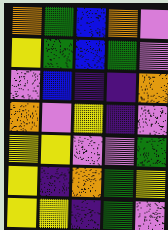[["orange", "green", "blue", "orange", "violet"], ["yellow", "green", "blue", "green", "violet"], ["violet", "blue", "indigo", "indigo", "orange"], ["orange", "violet", "yellow", "indigo", "violet"], ["yellow", "yellow", "violet", "violet", "green"], ["yellow", "indigo", "orange", "green", "yellow"], ["yellow", "yellow", "indigo", "green", "violet"]]